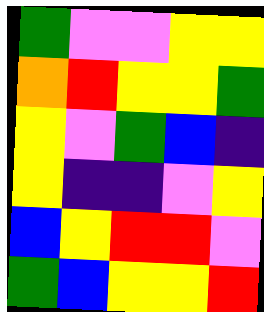[["green", "violet", "violet", "yellow", "yellow"], ["orange", "red", "yellow", "yellow", "green"], ["yellow", "violet", "green", "blue", "indigo"], ["yellow", "indigo", "indigo", "violet", "yellow"], ["blue", "yellow", "red", "red", "violet"], ["green", "blue", "yellow", "yellow", "red"]]